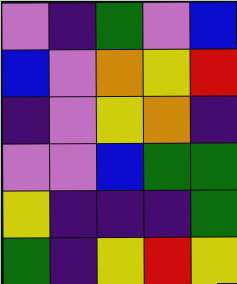[["violet", "indigo", "green", "violet", "blue"], ["blue", "violet", "orange", "yellow", "red"], ["indigo", "violet", "yellow", "orange", "indigo"], ["violet", "violet", "blue", "green", "green"], ["yellow", "indigo", "indigo", "indigo", "green"], ["green", "indigo", "yellow", "red", "yellow"]]